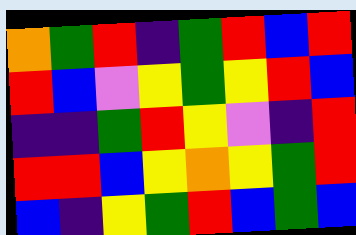[["orange", "green", "red", "indigo", "green", "red", "blue", "red"], ["red", "blue", "violet", "yellow", "green", "yellow", "red", "blue"], ["indigo", "indigo", "green", "red", "yellow", "violet", "indigo", "red"], ["red", "red", "blue", "yellow", "orange", "yellow", "green", "red"], ["blue", "indigo", "yellow", "green", "red", "blue", "green", "blue"]]